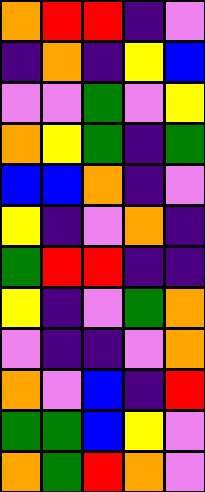[["orange", "red", "red", "indigo", "violet"], ["indigo", "orange", "indigo", "yellow", "blue"], ["violet", "violet", "green", "violet", "yellow"], ["orange", "yellow", "green", "indigo", "green"], ["blue", "blue", "orange", "indigo", "violet"], ["yellow", "indigo", "violet", "orange", "indigo"], ["green", "red", "red", "indigo", "indigo"], ["yellow", "indigo", "violet", "green", "orange"], ["violet", "indigo", "indigo", "violet", "orange"], ["orange", "violet", "blue", "indigo", "red"], ["green", "green", "blue", "yellow", "violet"], ["orange", "green", "red", "orange", "violet"]]